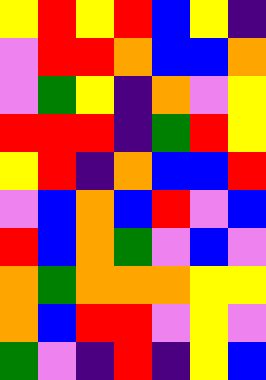[["yellow", "red", "yellow", "red", "blue", "yellow", "indigo"], ["violet", "red", "red", "orange", "blue", "blue", "orange"], ["violet", "green", "yellow", "indigo", "orange", "violet", "yellow"], ["red", "red", "red", "indigo", "green", "red", "yellow"], ["yellow", "red", "indigo", "orange", "blue", "blue", "red"], ["violet", "blue", "orange", "blue", "red", "violet", "blue"], ["red", "blue", "orange", "green", "violet", "blue", "violet"], ["orange", "green", "orange", "orange", "orange", "yellow", "yellow"], ["orange", "blue", "red", "red", "violet", "yellow", "violet"], ["green", "violet", "indigo", "red", "indigo", "yellow", "blue"]]